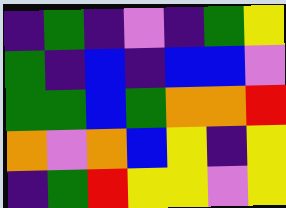[["indigo", "green", "indigo", "violet", "indigo", "green", "yellow"], ["green", "indigo", "blue", "indigo", "blue", "blue", "violet"], ["green", "green", "blue", "green", "orange", "orange", "red"], ["orange", "violet", "orange", "blue", "yellow", "indigo", "yellow"], ["indigo", "green", "red", "yellow", "yellow", "violet", "yellow"]]